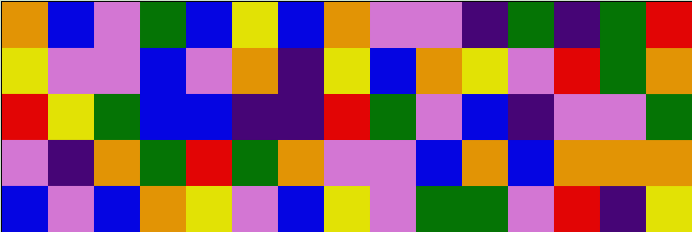[["orange", "blue", "violet", "green", "blue", "yellow", "blue", "orange", "violet", "violet", "indigo", "green", "indigo", "green", "red"], ["yellow", "violet", "violet", "blue", "violet", "orange", "indigo", "yellow", "blue", "orange", "yellow", "violet", "red", "green", "orange"], ["red", "yellow", "green", "blue", "blue", "indigo", "indigo", "red", "green", "violet", "blue", "indigo", "violet", "violet", "green"], ["violet", "indigo", "orange", "green", "red", "green", "orange", "violet", "violet", "blue", "orange", "blue", "orange", "orange", "orange"], ["blue", "violet", "blue", "orange", "yellow", "violet", "blue", "yellow", "violet", "green", "green", "violet", "red", "indigo", "yellow"]]